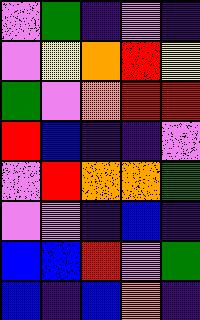[["violet", "green", "indigo", "violet", "indigo"], ["violet", "yellow", "orange", "red", "yellow"], ["green", "violet", "orange", "red", "red"], ["red", "blue", "indigo", "indigo", "violet"], ["violet", "red", "orange", "orange", "green"], ["violet", "violet", "indigo", "blue", "indigo"], ["blue", "blue", "red", "violet", "green"], ["blue", "indigo", "blue", "orange", "indigo"]]